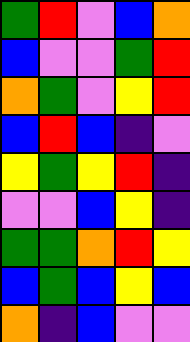[["green", "red", "violet", "blue", "orange"], ["blue", "violet", "violet", "green", "red"], ["orange", "green", "violet", "yellow", "red"], ["blue", "red", "blue", "indigo", "violet"], ["yellow", "green", "yellow", "red", "indigo"], ["violet", "violet", "blue", "yellow", "indigo"], ["green", "green", "orange", "red", "yellow"], ["blue", "green", "blue", "yellow", "blue"], ["orange", "indigo", "blue", "violet", "violet"]]